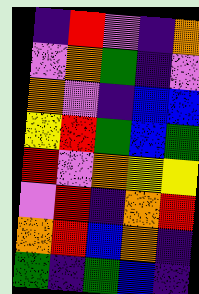[["indigo", "red", "violet", "indigo", "orange"], ["violet", "orange", "green", "indigo", "violet"], ["orange", "violet", "indigo", "blue", "blue"], ["yellow", "red", "green", "blue", "green"], ["red", "violet", "orange", "yellow", "yellow"], ["violet", "red", "indigo", "orange", "red"], ["orange", "red", "blue", "orange", "indigo"], ["green", "indigo", "green", "blue", "indigo"]]